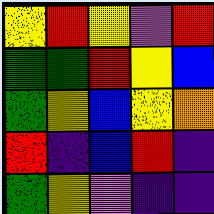[["yellow", "red", "yellow", "violet", "red"], ["green", "green", "red", "yellow", "blue"], ["green", "yellow", "blue", "yellow", "orange"], ["red", "indigo", "blue", "red", "indigo"], ["green", "yellow", "violet", "indigo", "indigo"]]